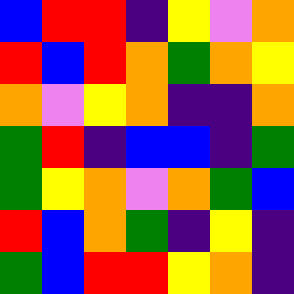[["blue", "red", "red", "indigo", "yellow", "violet", "orange"], ["red", "blue", "red", "orange", "green", "orange", "yellow"], ["orange", "violet", "yellow", "orange", "indigo", "indigo", "orange"], ["green", "red", "indigo", "blue", "blue", "indigo", "green"], ["green", "yellow", "orange", "violet", "orange", "green", "blue"], ["red", "blue", "orange", "green", "indigo", "yellow", "indigo"], ["green", "blue", "red", "red", "yellow", "orange", "indigo"]]